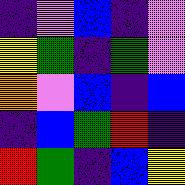[["indigo", "violet", "blue", "indigo", "violet"], ["yellow", "green", "indigo", "green", "violet"], ["orange", "violet", "blue", "indigo", "blue"], ["indigo", "blue", "green", "red", "indigo"], ["red", "green", "indigo", "blue", "yellow"]]